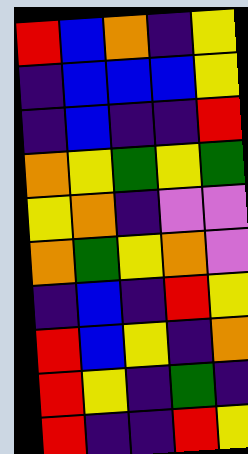[["red", "blue", "orange", "indigo", "yellow"], ["indigo", "blue", "blue", "blue", "yellow"], ["indigo", "blue", "indigo", "indigo", "red"], ["orange", "yellow", "green", "yellow", "green"], ["yellow", "orange", "indigo", "violet", "violet"], ["orange", "green", "yellow", "orange", "violet"], ["indigo", "blue", "indigo", "red", "yellow"], ["red", "blue", "yellow", "indigo", "orange"], ["red", "yellow", "indigo", "green", "indigo"], ["red", "indigo", "indigo", "red", "yellow"]]